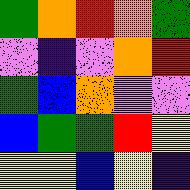[["green", "orange", "red", "orange", "green"], ["violet", "indigo", "violet", "orange", "red"], ["green", "blue", "orange", "violet", "violet"], ["blue", "green", "green", "red", "yellow"], ["yellow", "yellow", "blue", "yellow", "indigo"]]